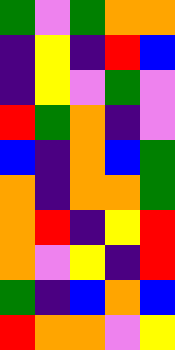[["green", "violet", "green", "orange", "orange"], ["indigo", "yellow", "indigo", "red", "blue"], ["indigo", "yellow", "violet", "green", "violet"], ["red", "green", "orange", "indigo", "violet"], ["blue", "indigo", "orange", "blue", "green"], ["orange", "indigo", "orange", "orange", "green"], ["orange", "red", "indigo", "yellow", "red"], ["orange", "violet", "yellow", "indigo", "red"], ["green", "indigo", "blue", "orange", "blue"], ["red", "orange", "orange", "violet", "yellow"]]